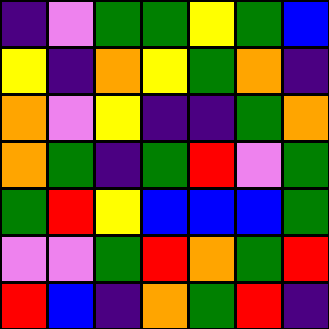[["indigo", "violet", "green", "green", "yellow", "green", "blue"], ["yellow", "indigo", "orange", "yellow", "green", "orange", "indigo"], ["orange", "violet", "yellow", "indigo", "indigo", "green", "orange"], ["orange", "green", "indigo", "green", "red", "violet", "green"], ["green", "red", "yellow", "blue", "blue", "blue", "green"], ["violet", "violet", "green", "red", "orange", "green", "red"], ["red", "blue", "indigo", "orange", "green", "red", "indigo"]]